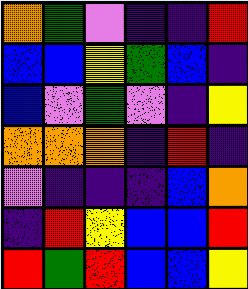[["orange", "green", "violet", "indigo", "indigo", "red"], ["blue", "blue", "yellow", "green", "blue", "indigo"], ["blue", "violet", "green", "violet", "indigo", "yellow"], ["orange", "orange", "orange", "indigo", "red", "indigo"], ["violet", "indigo", "indigo", "indigo", "blue", "orange"], ["indigo", "red", "yellow", "blue", "blue", "red"], ["red", "green", "red", "blue", "blue", "yellow"]]